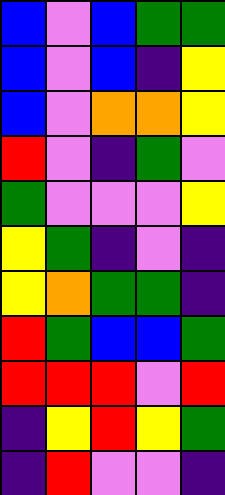[["blue", "violet", "blue", "green", "green"], ["blue", "violet", "blue", "indigo", "yellow"], ["blue", "violet", "orange", "orange", "yellow"], ["red", "violet", "indigo", "green", "violet"], ["green", "violet", "violet", "violet", "yellow"], ["yellow", "green", "indigo", "violet", "indigo"], ["yellow", "orange", "green", "green", "indigo"], ["red", "green", "blue", "blue", "green"], ["red", "red", "red", "violet", "red"], ["indigo", "yellow", "red", "yellow", "green"], ["indigo", "red", "violet", "violet", "indigo"]]